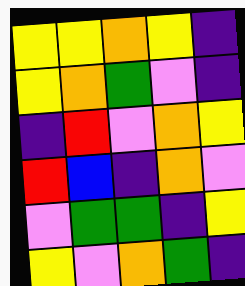[["yellow", "yellow", "orange", "yellow", "indigo"], ["yellow", "orange", "green", "violet", "indigo"], ["indigo", "red", "violet", "orange", "yellow"], ["red", "blue", "indigo", "orange", "violet"], ["violet", "green", "green", "indigo", "yellow"], ["yellow", "violet", "orange", "green", "indigo"]]